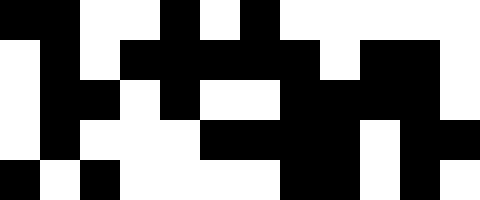[["black", "black", "white", "white", "black", "white", "black", "white", "white", "white", "white", "white"], ["white", "black", "white", "black", "black", "black", "black", "black", "white", "black", "black", "white"], ["white", "black", "black", "white", "black", "white", "white", "black", "black", "black", "black", "white"], ["white", "black", "white", "white", "white", "black", "black", "black", "black", "white", "black", "black"], ["black", "white", "black", "white", "white", "white", "white", "black", "black", "white", "black", "white"]]